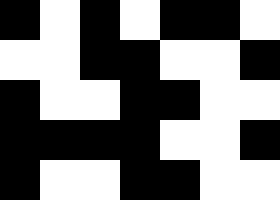[["black", "white", "black", "white", "black", "black", "white"], ["white", "white", "black", "black", "white", "white", "black"], ["black", "white", "white", "black", "black", "white", "white"], ["black", "black", "black", "black", "white", "white", "black"], ["black", "white", "white", "black", "black", "white", "white"]]